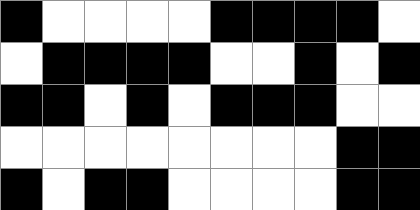[["black", "white", "white", "white", "white", "black", "black", "black", "black", "white"], ["white", "black", "black", "black", "black", "white", "white", "black", "white", "black"], ["black", "black", "white", "black", "white", "black", "black", "black", "white", "white"], ["white", "white", "white", "white", "white", "white", "white", "white", "black", "black"], ["black", "white", "black", "black", "white", "white", "white", "white", "black", "black"]]